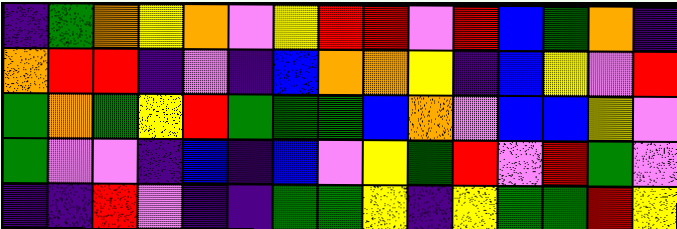[["indigo", "green", "orange", "yellow", "orange", "violet", "yellow", "red", "red", "violet", "red", "blue", "green", "orange", "indigo"], ["orange", "red", "red", "indigo", "violet", "indigo", "blue", "orange", "orange", "yellow", "indigo", "blue", "yellow", "violet", "red"], ["green", "orange", "green", "yellow", "red", "green", "green", "green", "blue", "orange", "violet", "blue", "blue", "yellow", "violet"], ["green", "violet", "violet", "indigo", "blue", "indigo", "blue", "violet", "yellow", "green", "red", "violet", "red", "green", "violet"], ["indigo", "indigo", "red", "violet", "indigo", "indigo", "green", "green", "yellow", "indigo", "yellow", "green", "green", "red", "yellow"]]